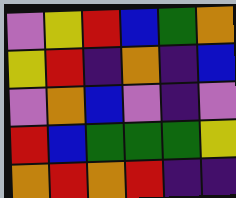[["violet", "yellow", "red", "blue", "green", "orange"], ["yellow", "red", "indigo", "orange", "indigo", "blue"], ["violet", "orange", "blue", "violet", "indigo", "violet"], ["red", "blue", "green", "green", "green", "yellow"], ["orange", "red", "orange", "red", "indigo", "indigo"]]